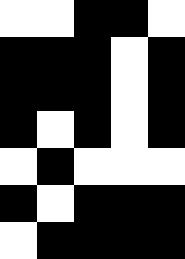[["white", "white", "black", "black", "white"], ["black", "black", "black", "white", "black"], ["black", "black", "black", "white", "black"], ["black", "white", "black", "white", "black"], ["white", "black", "white", "white", "white"], ["black", "white", "black", "black", "black"], ["white", "black", "black", "black", "black"]]